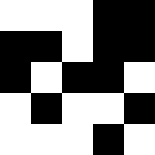[["white", "white", "white", "black", "black"], ["black", "black", "white", "black", "black"], ["black", "white", "black", "black", "white"], ["white", "black", "white", "white", "black"], ["white", "white", "white", "black", "white"]]